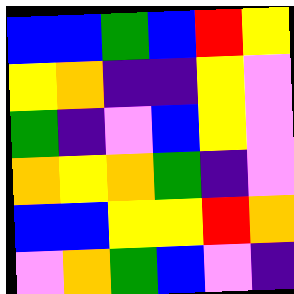[["blue", "blue", "green", "blue", "red", "yellow"], ["yellow", "orange", "indigo", "indigo", "yellow", "violet"], ["green", "indigo", "violet", "blue", "yellow", "violet"], ["orange", "yellow", "orange", "green", "indigo", "violet"], ["blue", "blue", "yellow", "yellow", "red", "orange"], ["violet", "orange", "green", "blue", "violet", "indigo"]]